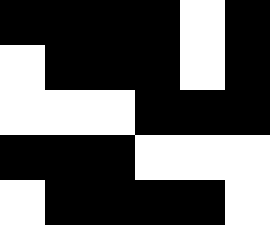[["black", "black", "black", "black", "white", "black"], ["white", "black", "black", "black", "white", "black"], ["white", "white", "white", "black", "black", "black"], ["black", "black", "black", "white", "white", "white"], ["white", "black", "black", "black", "black", "white"]]